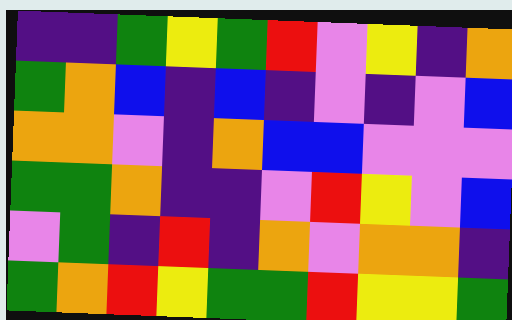[["indigo", "indigo", "green", "yellow", "green", "red", "violet", "yellow", "indigo", "orange"], ["green", "orange", "blue", "indigo", "blue", "indigo", "violet", "indigo", "violet", "blue"], ["orange", "orange", "violet", "indigo", "orange", "blue", "blue", "violet", "violet", "violet"], ["green", "green", "orange", "indigo", "indigo", "violet", "red", "yellow", "violet", "blue"], ["violet", "green", "indigo", "red", "indigo", "orange", "violet", "orange", "orange", "indigo"], ["green", "orange", "red", "yellow", "green", "green", "red", "yellow", "yellow", "green"]]